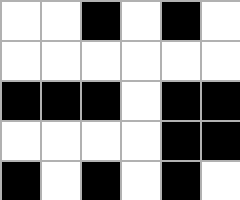[["white", "white", "black", "white", "black", "white"], ["white", "white", "white", "white", "white", "white"], ["black", "black", "black", "white", "black", "black"], ["white", "white", "white", "white", "black", "black"], ["black", "white", "black", "white", "black", "white"]]